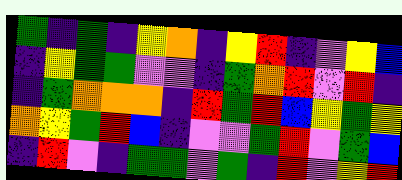[["green", "indigo", "green", "indigo", "yellow", "orange", "indigo", "yellow", "red", "indigo", "violet", "yellow", "blue"], ["indigo", "yellow", "green", "green", "violet", "violet", "indigo", "green", "orange", "red", "violet", "red", "indigo"], ["indigo", "green", "orange", "orange", "orange", "indigo", "red", "green", "red", "blue", "yellow", "green", "yellow"], ["orange", "yellow", "green", "red", "blue", "indigo", "violet", "violet", "green", "red", "violet", "green", "blue"], ["indigo", "red", "violet", "indigo", "green", "green", "violet", "green", "indigo", "red", "violet", "yellow", "red"]]